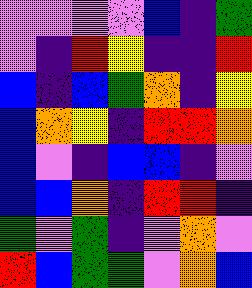[["violet", "violet", "violet", "violet", "blue", "indigo", "green"], ["violet", "indigo", "red", "yellow", "indigo", "indigo", "red"], ["blue", "indigo", "blue", "green", "orange", "indigo", "yellow"], ["blue", "orange", "yellow", "indigo", "red", "red", "orange"], ["blue", "violet", "indigo", "blue", "blue", "indigo", "violet"], ["blue", "blue", "orange", "indigo", "red", "red", "indigo"], ["green", "violet", "green", "indigo", "violet", "orange", "violet"], ["red", "blue", "green", "green", "violet", "orange", "blue"]]